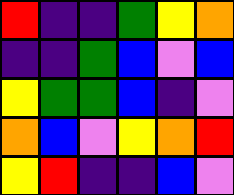[["red", "indigo", "indigo", "green", "yellow", "orange"], ["indigo", "indigo", "green", "blue", "violet", "blue"], ["yellow", "green", "green", "blue", "indigo", "violet"], ["orange", "blue", "violet", "yellow", "orange", "red"], ["yellow", "red", "indigo", "indigo", "blue", "violet"]]